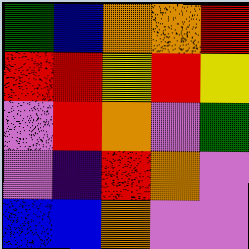[["green", "blue", "orange", "orange", "red"], ["red", "red", "yellow", "red", "yellow"], ["violet", "red", "orange", "violet", "green"], ["violet", "indigo", "red", "orange", "violet"], ["blue", "blue", "orange", "violet", "violet"]]